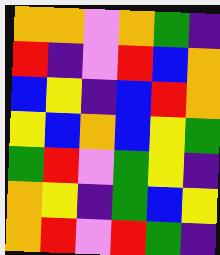[["orange", "orange", "violet", "orange", "green", "indigo"], ["red", "indigo", "violet", "red", "blue", "orange"], ["blue", "yellow", "indigo", "blue", "red", "orange"], ["yellow", "blue", "orange", "blue", "yellow", "green"], ["green", "red", "violet", "green", "yellow", "indigo"], ["orange", "yellow", "indigo", "green", "blue", "yellow"], ["orange", "red", "violet", "red", "green", "indigo"]]